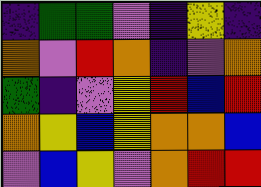[["indigo", "green", "green", "violet", "indigo", "yellow", "indigo"], ["orange", "violet", "red", "orange", "indigo", "violet", "orange"], ["green", "indigo", "violet", "yellow", "red", "blue", "red"], ["orange", "yellow", "blue", "yellow", "orange", "orange", "blue"], ["violet", "blue", "yellow", "violet", "orange", "red", "red"]]